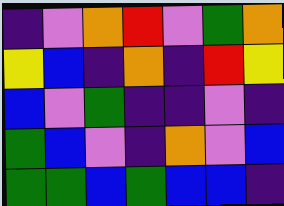[["indigo", "violet", "orange", "red", "violet", "green", "orange"], ["yellow", "blue", "indigo", "orange", "indigo", "red", "yellow"], ["blue", "violet", "green", "indigo", "indigo", "violet", "indigo"], ["green", "blue", "violet", "indigo", "orange", "violet", "blue"], ["green", "green", "blue", "green", "blue", "blue", "indigo"]]